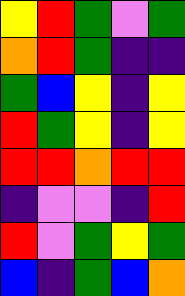[["yellow", "red", "green", "violet", "green"], ["orange", "red", "green", "indigo", "indigo"], ["green", "blue", "yellow", "indigo", "yellow"], ["red", "green", "yellow", "indigo", "yellow"], ["red", "red", "orange", "red", "red"], ["indigo", "violet", "violet", "indigo", "red"], ["red", "violet", "green", "yellow", "green"], ["blue", "indigo", "green", "blue", "orange"]]